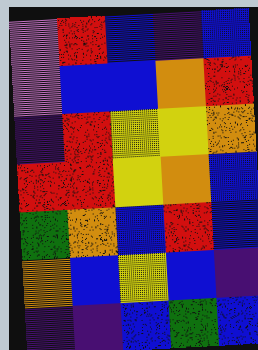[["violet", "red", "blue", "indigo", "blue"], ["violet", "blue", "blue", "orange", "red"], ["indigo", "red", "yellow", "yellow", "orange"], ["red", "red", "yellow", "orange", "blue"], ["green", "orange", "blue", "red", "blue"], ["orange", "blue", "yellow", "blue", "indigo"], ["indigo", "indigo", "blue", "green", "blue"]]